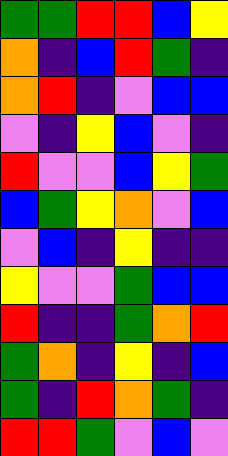[["green", "green", "red", "red", "blue", "yellow"], ["orange", "indigo", "blue", "red", "green", "indigo"], ["orange", "red", "indigo", "violet", "blue", "blue"], ["violet", "indigo", "yellow", "blue", "violet", "indigo"], ["red", "violet", "violet", "blue", "yellow", "green"], ["blue", "green", "yellow", "orange", "violet", "blue"], ["violet", "blue", "indigo", "yellow", "indigo", "indigo"], ["yellow", "violet", "violet", "green", "blue", "blue"], ["red", "indigo", "indigo", "green", "orange", "red"], ["green", "orange", "indigo", "yellow", "indigo", "blue"], ["green", "indigo", "red", "orange", "green", "indigo"], ["red", "red", "green", "violet", "blue", "violet"]]